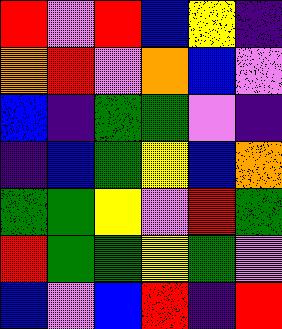[["red", "violet", "red", "blue", "yellow", "indigo"], ["orange", "red", "violet", "orange", "blue", "violet"], ["blue", "indigo", "green", "green", "violet", "indigo"], ["indigo", "blue", "green", "yellow", "blue", "orange"], ["green", "green", "yellow", "violet", "red", "green"], ["red", "green", "green", "yellow", "green", "violet"], ["blue", "violet", "blue", "red", "indigo", "red"]]